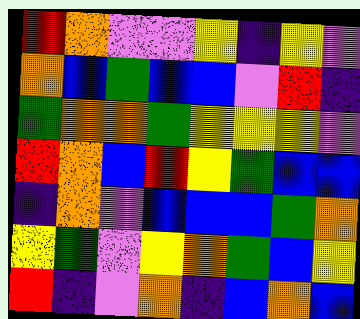[["red", "orange", "violet", "violet", "yellow", "indigo", "yellow", "violet"], ["orange", "blue", "green", "blue", "blue", "violet", "red", "indigo"], ["green", "orange", "orange", "green", "yellow", "yellow", "yellow", "violet"], ["red", "orange", "blue", "red", "yellow", "green", "blue", "blue"], ["indigo", "orange", "violet", "blue", "blue", "blue", "green", "orange"], ["yellow", "green", "violet", "yellow", "orange", "green", "blue", "yellow"], ["red", "indigo", "violet", "orange", "indigo", "blue", "orange", "blue"]]